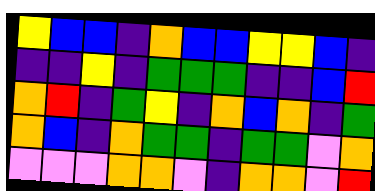[["yellow", "blue", "blue", "indigo", "orange", "blue", "blue", "yellow", "yellow", "blue", "indigo"], ["indigo", "indigo", "yellow", "indigo", "green", "green", "green", "indigo", "indigo", "blue", "red"], ["orange", "red", "indigo", "green", "yellow", "indigo", "orange", "blue", "orange", "indigo", "green"], ["orange", "blue", "indigo", "orange", "green", "green", "indigo", "green", "green", "violet", "orange"], ["violet", "violet", "violet", "orange", "orange", "violet", "indigo", "orange", "orange", "violet", "red"]]